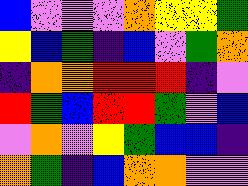[["blue", "violet", "violet", "violet", "orange", "yellow", "yellow", "green"], ["yellow", "blue", "green", "indigo", "blue", "violet", "green", "orange"], ["indigo", "orange", "orange", "red", "red", "red", "indigo", "violet"], ["red", "green", "blue", "red", "red", "green", "violet", "blue"], ["violet", "orange", "violet", "yellow", "green", "blue", "blue", "indigo"], ["orange", "green", "indigo", "blue", "orange", "orange", "violet", "violet"]]